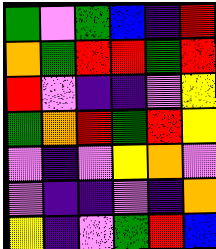[["green", "violet", "green", "blue", "indigo", "red"], ["orange", "green", "red", "red", "green", "red"], ["red", "violet", "indigo", "indigo", "violet", "yellow"], ["green", "orange", "red", "green", "red", "yellow"], ["violet", "indigo", "violet", "yellow", "orange", "violet"], ["violet", "indigo", "indigo", "violet", "indigo", "orange"], ["yellow", "indigo", "violet", "green", "red", "blue"]]